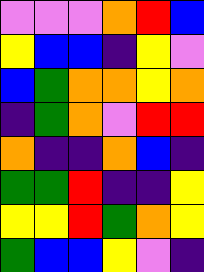[["violet", "violet", "violet", "orange", "red", "blue"], ["yellow", "blue", "blue", "indigo", "yellow", "violet"], ["blue", "green", "orange", "orange", "yellow", "orange"], ["indigo", "green", "orange", "violet", "red", "red"], ["orange", "indigo", "indigo", "orange", "blue", "indigo"], ["green", "green", "red", "indigo", "indigo", "yellow"], ["yellow", "yellow", "red", "green", "orange", "yellow"], ["green", "blue", "blue", "yellow", "violet", "indigo"]]